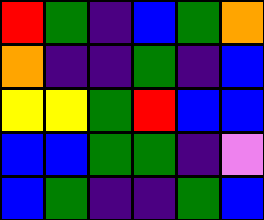[["red", "green", "indigo", "blue", "green", "orange"], ["orange", "indigo", "indigo", "green", "indigo", "blue"], ["yellow", "yellow", "green", "red", "blue", "blue"], ["blue", "blue", "green", "green", "indigo", "violet"], ["blue", "green", "indigo", "indigo", "green", "blue"]]